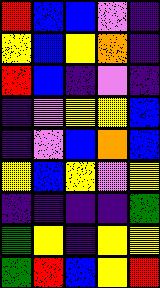[["red", "blue", "blue", "violet", "indigo"], ["yellow", "blue", "yellow", "orange", "indigo"], ["red", "blue", "indigo", "violet", "indigo"], ["indigo", "violet", "yellow", "yellow", "blue"], ["indigo", "violet", "blue", "orange", "blue"], ["yellow", "blue", "yellow", "violet", "yellow"], ["indigo", "indigo", "indigo", "indigo", "green"], ["green", "yellow", "indigo", "yellow", "yellow"], ["green", "red", "blue", "yellow", "red"]]